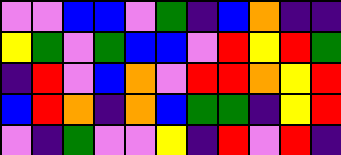[["violet", "violet", "blue", "blue", "violet", "green", "indigo", "blue", "orange", "indigo", "indigo"], ["yellow", "green", "violet", "green", "blue", "blue", "violet", "red", "yellow", "red", "green"], ["indigo", "red", "violet", "blue", "orange", "violet", "red", "red", "orange", "yellow", "red"], ["blue", "red", "orange", "indigo", "orange", "blue", "green", "green", "indigo", "yellow", "red"], ["violet", "indigo", "green", "violet", "violet", "yellow", "indigo", "red", "violet", "red", "indigo"]]